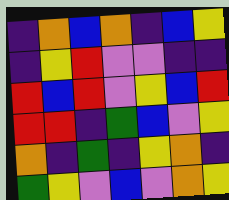[["indigo", "orange", "blue", "orange", "indigo", "blue", "yellow"], ["indigo", "yellow", "red", "violet", "violet", "indigo", "indigo"], ["red", "blue", "red", "violet", "yellow", "blue", "red"], ["red", "red", "indigo", "green", "blue", "violet", "yellow"], ["orange", "indigo", "green", "indigo", "yellow", "orange", "indigo"], ["green", "yellow", "violet", "blue", "violet", "orange", "yellow"]]